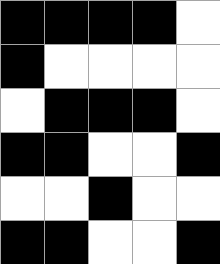[["black", "black", "black", "black", "white"], ["black", "white", "white", "white", "white"], ["white", "black", "black", "black", "white"], ["black", "black", "white", "white", "black"], ["white", "white", "black", "white", "white"], ["black", "black", "white", "white", "black"]]